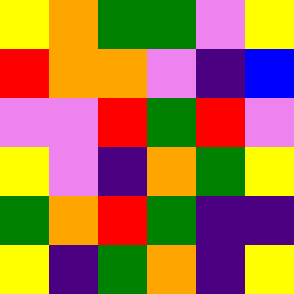[["yellow", "orange", "green", "green", "violet", "yellow"], ["red", "orange", "orange", "violet", "indigo", "blue"], ["violet", "violet", "red", "green", "red", "violet"], ["yellow", "violet", "indigo", "orange", "green", "yellow"], ["green", "orange", "red", "green", "indigo", "indigo"], ["yellow", "indigo", "green", "orange", "indigo", "yellow"]]